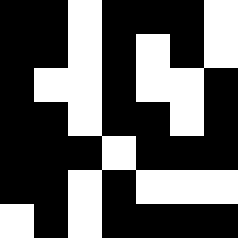[["black", "black", "white", "black", "black", "black", "white"], ["black", "black", "white", "black", "white", "black", "white"], ["black", "white", "white", "black", "white", "white", "black"], ["black", "black", "white", "black", "black", "white", "black"], ["black", "black", "black", "white", "black", "black", "black"], ["black", "black", "white", "black", "white", "white", "white"], ["white", "black", "white", "black", "black", "black", "black"]]